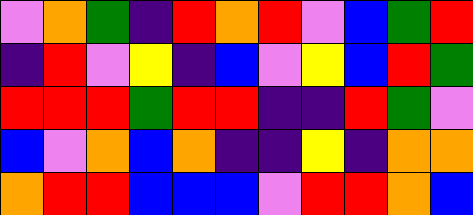[["violet", "orange", "green", "indigo", "red", "orange", "red", "violet", "blue", "green", "red"], ["indigo", "red", "violet", "yellow", "indigo", "blue", "violet", "yellow", "blue", "red", "green"], ["red", "red", "red", "green", "red", "red", "indigo", "indigo", "red", "green", "violet"], ["blue", "violet", "orange", "blue", "orange", "indigo", "indigo", "yellow", "indigo", "orange", "orange"], ["orange", "red", "red", "blue", "blue", "blue", "violet", "red", "red", "orange", "blue"]]